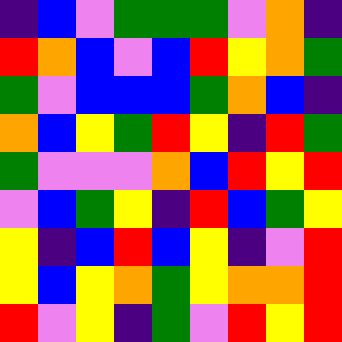[["indigo", "blue", "violet", "green", "green", "green", "violet", "orange", "indigo"], ["red", "orange", "blue", "violet", "blue", "red", "yellow", "orange", "green"], ["green", "violet", "blue", "blue", "blue", "green", "orange", "blue", "indigo"], ["orange", "blue", "yellow", "green", "red", "yellow", "indigo", "red", "green"], ["green", "violet", "violet", "violet", "orange", "blue", "red", "yellow", "red"], ["violet", "blue", "green", "yellow", "indigo", "red", "blue", "green", "yellow"], ["yellow", "indigo", "blue", "red", "blue", "yellow", "indigo", "violet", "red"], ["yellow", "blue", "yellow", "orange", "green", "yellow", "orange", "orange", "red"], ["red", "violet", "yellow", "indigo", "green", "violet", "red", "yellow", "red"]]